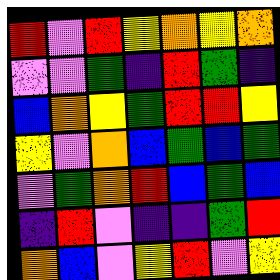[["red", "violet", "red", "yellow", "orange", "yellow", "orange"], ["violet", "violet", "green", "indigo", "red", "green", "indigo"], ["blue", "orange", "yellow", "green", "red", "red", "yellow"], ["yellow", "violet", "orange", "blue", "green", "blue", "green"], ["violet", "green", "orange", "red", "blue", "green", "blue"], ["indigo", "red", "violet", "indigo", "indigo", "green", "red"], ["orange", "blue", "violet", "yellow", "red", "violet", "yellow"]]